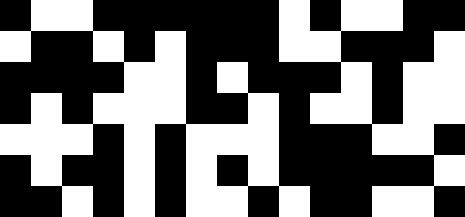[["black", "white", "white", "black", "black", "black", "black", "black", "black", "white", "black", "white", "white", "black", "black"], ["white", "black", "black", "white", "black", "white", "black", "black", "black", "white", "white", "black", "black", "black", "white"], ["black", "black", "black", "black", "white", "white", "black", "white", "black", "black", "black", "white", "black", "white", "white"], ["black", "white", "black", "white", "white", "white", "black", "black", "white", "black", "white", "white", "black", "white", "white"], ["white", "white", "white", "black", "white", "black", "white", "white", "white", "black", "black", "black", "white", "white", "black"], ["black", "white", "black", "black", "white", "black", "white", "black", "white", "black", "black", "black", "black", "black", "white"], ["black", "black", "white", "black", "white", "black", "white", "white", "black", "white", "black", "black", "white", "white", "black"]]